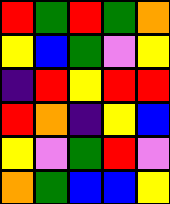[["red", "green", "red", "green", "orange"], ["yellow", "blue", "green", "violet", "yellow"], ["indigo", "red", "yellow", "red", "red"], ["red", "orange", "indigo", "yellow", "blue"], ["yellow", "violet", "green", "red", "violet"], ["orange", "green", "blue", "blue", "yellow"]]